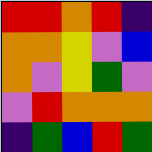[["red", "red", "orange", "red", "indigo"], ["orange", "orange", "yellow", "violet", "blue"], ["orange", "violet", "yellow", "green", "violet"], ["violet", "red", "orange", "orange", "orange"], ["indigo", "green", "blue", "red", "green"]]